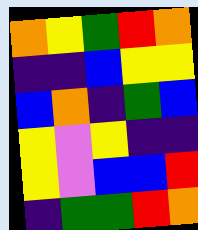[["orange", "yellow", "green", "red", "orange"], ["indigo", "indigo", "blue", "yellow", "yellow"], ["blue", "orange", "indigo", "green", "blue"], ["yellow", "violet", "yellow", "indigo", "indigo"], ["yellow", "violet", "blue", "blue", "red"], ["indigo", "green", "green", "red", "orange"]]